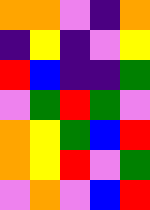[["orange", "orange", "violet", "indigo", "orange"], ["indigo", "yellow", "indigo", "violet", "yellow"], ["red", "blue", "indigo", "indigo", "green"], ["violet", "green", "red", "green", "violet"], ["orange", "yellow", "green", "blue", "red"], ["orange", "yellow", "red", "violet", "green"], ["violet", "orange", "violet", "blue", "red"]]